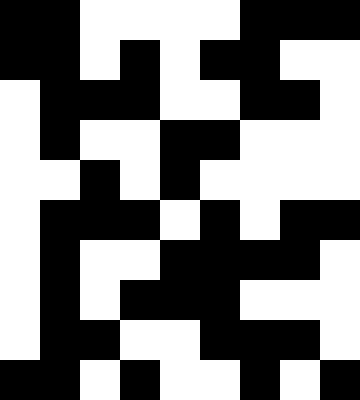[["black", "black", "white", "white", "white", "white", "black", "black", "black"], ["black", "black", "white", "black", "white", "black", "black", "white", "white"], ["white", "black", "black", "black", "white", "white", "black", "black", "white"], ["white", "black", "white", "white", "black", "black", "white", "white", "white"], ["white", "white", "black", "white", "black", "white", "white", "white", "white"], ["white", "black", "black", "black", "white", "black", "white", "black", "black"], ["white", "black", "white", "white", "black", "black", "black", "black", "white"], ["white", "black", "white", "black", "black", "black", "white", "white", "white"], ["white", "black", "black", "white", "white", "black", "black", "black", "white"], ["black", "black", "white", "black", "white", "white", "black", "white", "black"]]